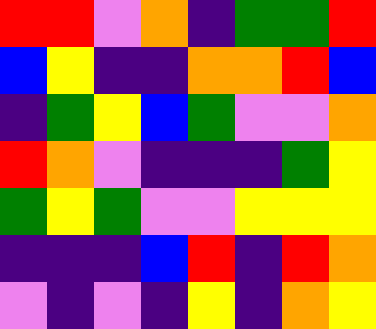[["red", "red", "violet", "orange", "indigo", "green", "green", "red"], ["blue", "yellow", "indigo", "indigo", "orange", "orange", "red", "blue"], ["indigo", "green", "yellow", "blue", "green", "violet", "violet", "orange"], ["red", "orange", "violet", "indigo", "indigo", "indigo", "green", "yellow"], ["green", "yellow", "green", "violet", "violet", "yellow", "yellow", "yellow"], ["indigo", "indigo", "indigo", "blue", "red", "indigo", "red", "orange"], ["violet", "indigo", "violet", "indigo", "yellow", "indigo", "orange", "yellow"]]